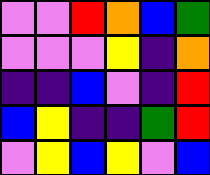[["violet", "violet", "red", "orange", "blue", "green"], ["violet", "violet", "violet", "yellow", "indigo", "orange"], ["indigo", "indigo", "blue", "violet", "indigo", "red"], ["blue", "yellow", "indigo", "indigo", "green", "red"], ["violet", "yellow", "blue", "yellow", "violet", "blue"]]